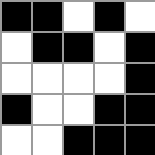[["black", "black", "white", "black", "white"], ["white", "black", "black", "white", "black"], ["white", "white", "white", "white", "black"], ["black", "white", "white", "black", "black"], ["white", "white", "black", "black", "black"]]